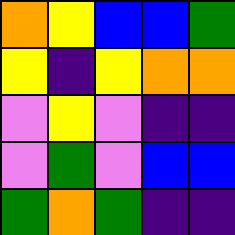[["orange", "yellow", "blue", "blue", "green"], ["yellow", "indigo", "yellow", "orange", "orange"], ["violet", "yellow", "violet", "indigo", "indigo"], ["violet", "green", "violet", "blue", "blue"], ["green", "orange", "green", "indigo", "indigo"]]